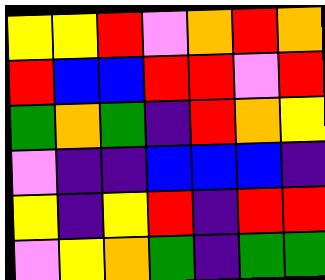[["yellow", "yellow", "red", "violet", "orange", "red", "orange"], ["red", "blue", "blue", "red", "red", "violet", "red"], ["green", "orange", "green", "indigo", "red", "orange", "yellow"], ["violet", "indigo", "indigo", "blue", "blue", "blue", "indigo"], ["yellow", "indigo", "yellow", "red", "indigo", "red", "red"], ["violet", "yellow", "orange", "green", "indigo", "green", "green"]]